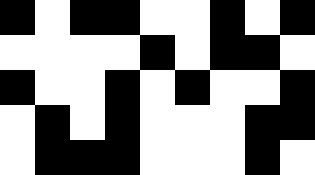[["black", "white", "black", "black", "white", "white", "black", "white", "black"], ["white", "white", "white", "white", "black", "white", "black", "black", "white"], ["black", "white", "white", "black", "white", "black", "white", "white", "black"], ["white", "black", "white", "black", "white", "white", "white", "black", "black"], ["white", "black", "black", "black", "white", "white", "white", "black", "white"]]